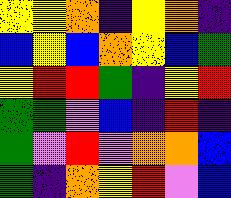[["yellow", "yellow", "orange", "indigo", "yellow", "orange", "indigo"], ["blue", "yellow", "blue", "orange", "yellow", "blue", "green"], ["yellow", "red", "red", "green", "indigo", "yellow", "red"], ["green", "green", "violet", "blue", "indigo", "red", "indigo"], ["green", "violet", "red", "violet", "orange", "orange", "blue"], ["green", "indigo", "orange", "yellow", "red", "violet", "blue"]]